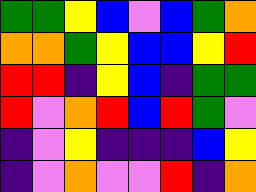[["green", "green", "yellow", "blue", "violet", "blue", "green", "orange"], ["orange", "orange", "green", "yellow", "blue", "blue", "yellow", "red"], ["red", "red", "indigo", "yellow", "blue", "indigo", "green", "green"], ["red", "violet", "orange", "red", "blue", "red", "green", "violet"], ["indigo", "violet", "yellow", "indigo", "indigo", "indigo", "blue", "yellow"], ["indigo", "violet", "orange", "violet", "violet", "red", "indigo", "orange"]]